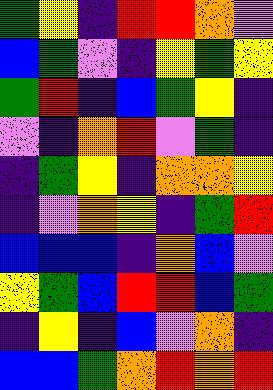[["green", "yellow", "indigo", "red", "red", "orange", "violet"], ["blue", "green", "violet", "indigo", "yellow", "green", "yellow"], ["green", "red", "indigo", "blue", "green", "yellow", "indigo"], ["violet", "indigo", "orange", "red", "violet", "green", "indigo"], ["indigo", "green", "yellow", "indigo", "orange", "orange", "yellow"], ["indigo", "violet", "orange", "yellow", "indigo", "green", "red"], ["blue", "blue", "blue", "indigo", "orange", "blue", "violet"], ["yellow", "green", "blue", "red", "red", "blue", "green"], ["indigo", "yellow", "indigo", "blue", "violet", "orange", "indigo"], ["blue", "blue", "green", "orange", "red", "orange", "red"]]